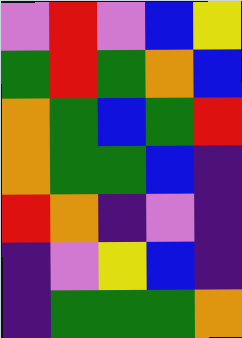[["violet", "red", "violet", "blue", "yellow"], ["green", "red", "green", "orange", "blue"], ["orange", "green", "blue", "green", "red"], ["orange", "green", "green", "blue", "indigo"], ["red", "orange", "indigo", "violet", "indigo"], ["indigo", "violet", "yellow", "blue", "indigo"], ["indigo", "green", "green", "green", "orange"]]